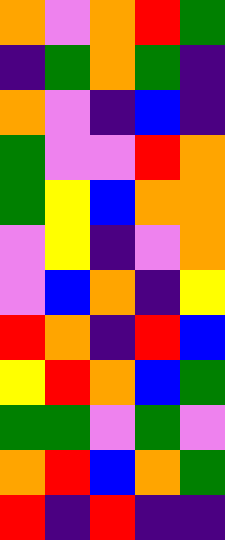[["orange", "violet", "orange", "red", "green"], ["indigo", "green", "orange", "green", "indigo"], ["orange", "violet", "indigo", "blue", "indigo"], ["green", "violet", "violet", "red", "orange"], ["green", "yellow", "blue", "orange", "orange"], ["violet", "yellow", "indigo", "violet", "orange"], ["violet", "blue", "orange", "indigo", "yellow"], ["red", "orange", "indigo", "red", "blue"], ["yellow", "red", "orange", "blue", "green"], ["green", "green", "violet", "green", "violet"], ["orange", "red", "blue", "orange", "green"], ["red", "indigo", "red", "indigo", "indigo"]]